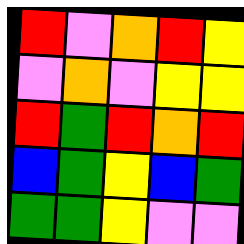[["red", "violet", "orange", "red", "yellow"], ["violet", "orange", "violet", "yellow", "yellow"], ["red", "green", "red", "orange", "red"], ["blue", "green", "yellow", "blue", "green"], ["green", "green", "yellow", "violet", "violet"]]